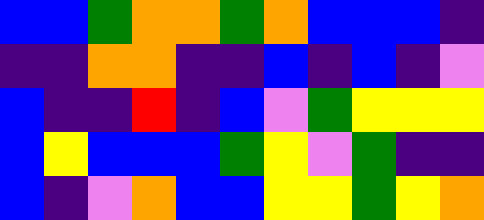[["blue", "blue", "green", "orange", "orange", "green", "orange", "blue", "blue", "blue", "indigo"], ["indigo", "indigo", "orange", "orange", "indigo", "indigo", "blue", "indigo", "blue", "indigo", "violet"], ["blue", "indigo", "indigo", "red", "indigo", "blue", "violet", "green", "yellow", "yellow", "yellow"], ["blue", "yellow", "blue", "blue", "blue", "green", "yellow", "violet", "green", "indigo", "indigo"], ["blue", "indigo", "violet", "orange", "blue", "blue", "yellow", "yellow", "green", "yellow", "orange"]]